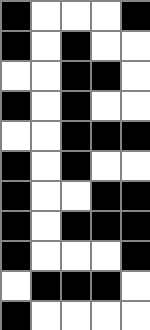[["black", "white", "white", "white", "black"], ["black", "white", "black", "white", "white"], ["white", "white", "black", "black", "white"], ["black", "white", "black", "white", "white"], ["white", "white", "black", "black", "black"], ["black", "white", "black", "white", "white"], ["black", "white", "white", "black", "black"], ["black", "white", "black", "black", "black"], ["black", "white", "white", "white", "black"], ["white", "black", "black", "black", "white"], ["black", "white", "white", "white", "white"]]